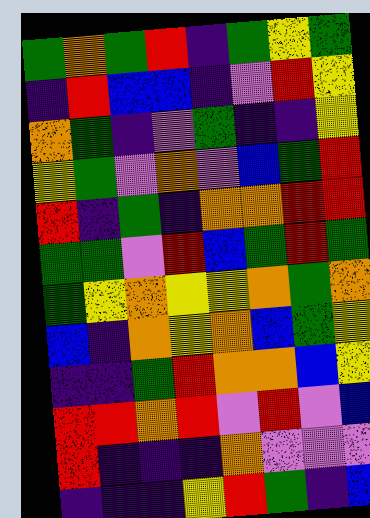[["green", "orange", "green", "red", "indigo", "green", "yellow", "green"], ["indigo", "red", "blue", "blue", "indigo", "violet", "red", "yellow"], ["orange", "green", "indigo", "violet", "green", "indigo", "indigo", "yellow"], ["yellow", "green", "violet", "orange", "violet", "blue", "green", "red"], ["red", "indigo", "green", "indigo", "orange", "orange", "red", "red"], ["green", "green", "violet", "red", "blue", "green", "red", "green"], ["green", "yellow", "orange", "yellow", "yellow", "orange", "green", "orange"], ["blue", "indigo", "orange", "yellow", "orange", "blue", "green", "yellow"], ["indigo", "indigo", "green", "red", "orange", "orange", "blue", "yellow"], ["red", "red", "orange", "red", "violet", "red", "violet", "blue"], ["red", "indigo", "indigo", "indigo", "orange", "violet", "violet", "violet"], ["indigo", "indigo", "indigo", "yellow", "red", "green", "indigo", "blue"]]